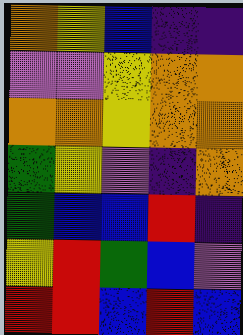[["orange", "yellow", "blue", "indigo", "indigo"], ["violet", "violet", "yellow", "orange", "orange"], ["orange", "orange", "yellow", "orange", "orange"], ["green", "yellow", "violet", "indigo", "orange"], ["green", "blue", "blue", "red", "indigo"], ["yellow", "red", "green", "blue", "violet"], ["red", "red", "blue", "red", "blue"]]